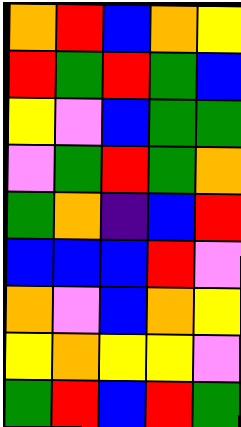[["orange", "red", "blue", "orange", "yellow"], ["red", "green", "red", "green", "blue"], ["yellow", "violet", "blue", "green", "green"], ["violet", "green", "red", "green", "orange"], ["green", "orange", "indigo", "blue", "red"], ["blue", "blue", "blue", "red", "violet"], ["orange", "violet", "blue", "orange", "yellow"], ["yellow", "orange", "yellow", "yellow", "violet"], ["green", "red", "blue", "red", "green"]]